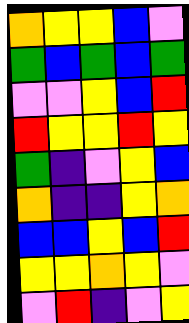[["orange", "yellow", "yellow", "blue", "violet"], ["green", "blue", "green", "blue", "green"], ["violet", "violet", "yellow", "blue", "red"], ["red", "yellow", "yellow", "red", "yellow"], ["green", "indigo", "violet", "yellow", "blue"], ["orange", "indigo", "indigo", "yellow", "orange"], ["blue", "blue", "yellow", "blue", "red"], ["yellow", "yellow", "orange", "yellow", "violet"], ["violet", "red", "indigo", "violet", "yellow"]]